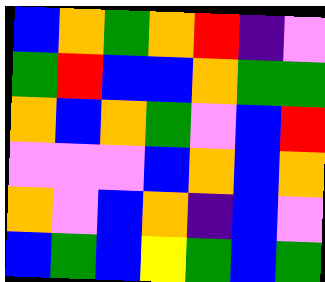[["blue", "orange", "green", "orange", "red", "indigo", "violet"], ["green", "red", "blue", "blue", "orange", "green", "green"], ["orange", "blue", "orange", "green", "violet", "blue", "red"], ["violet", "violet", "violet", "blue", "orange", "blue", "orange"], ["orange", "violet", "blue", "orange", "indigo", "blue", "violet"], ["blue", "green", "blue", "yellow", "green", "blue", "green"]]